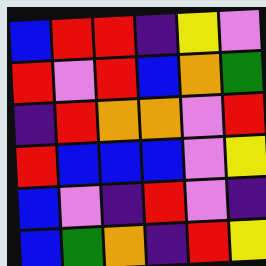[["blue", "red", "red", "indigo", "yellow", "violet"], ["red", "violet", "red", "blue", "orange", "green"], ["indigo", "red", "orange", "orange", "violet", "red"], ["red", "blue", "blue", "blue", "violet", "yellow"], ["blue", "violet", "indigo", "red", "violet", "indigo"], ["blue", "green", "orange", "indigo", "red", "yellow"]]